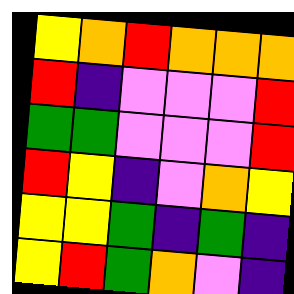[["yellow", "orange", "red", "orange", "orange", "orange"], ["red", "indigo", "violet", "violet", "violet", "red"], ["green", "green", "violet", "violet", "violet", "red"], ["red", "yellow", "indigo", "violet", "orange", "yellow"], ["yellow", "yellow", "green", "indigo", "green", "indigo"], ["yellow", "red", "green", "orange", "violet", "indigo"]]